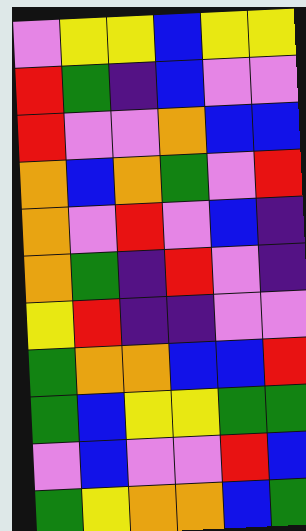[["violet", "yellow", "yellow", "blue", "yellow", "yellow"], ["red", "green", "indigo", "blue", "violet", "violet"], ["red", "violet", "violet", "orange", "blue", "blue"], ["orange", "blue", "orange", "green", "violet", "red"], ["orange", "violet", "red", "violet", "blue", "indigo"], ["orange", "green", "indigo", "red", "violet", "indigo"], ["yellow", "red", "indigo", "indigo", "violet", "violet"], ["green", "orange", "orange", "blue", "blue", "red"], ["green", "blue", "yellow", "yellow", "green", "green"], ["violet", "blue", "violet", "violet", "red", "blue"], ["green", "yellow", "orange", "orange", "blue", "green"]]